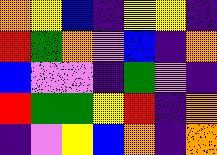[["orange", "yellow", "blue", "indigo", "yellow", "yellow", "indigo"], ["red", "green", "orange", "violet", "blue", "indigo", "orange"], ["blue", "violet", "violet", "indigo", "green", "violet", "indigo"], ["red", "green", "green", "yellow", "red", "indigo", "orange"], ["indigo", "violet", "yellow", "blue", "orange", "indigo", "orange"]]